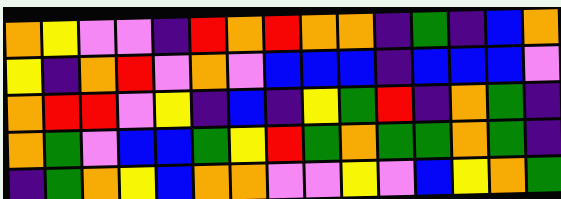[["orange", "yellow", "violet", "violet", "indigo", "red", "orange", "red", "orange", "orange", "indigo", "green", "indigo", "blue", "orange"], ["yellow", "indigo", "orange", "red", "violet", "orange", "violet", "blue", "blue", "blue", "indigo", "blue", "blue", "blue", "violet"], ["orange", "red", "red", "violet", "yellow", "indigo", "blue", "indigo", "yellow", "green", "red", "indigo", "orange", "green", "indigo"], ["orange", "green", "violet", "blue", "blue", "green", "yellow", "red", "green", "orange", "green", "green", "orange", "green", "indigo"], ["indigo", "green", "orange", "yellow", "blue", "orange", "orange", "violet", "violet", "yellow", "violet", "blue", "yellow", "orange", "green"]]